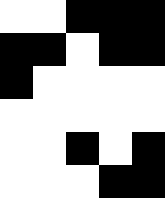[["white", "white", "black", "black", "black"], ["black", "black", "white", "black", "black"], ["black", "white", "white", "white", "white"], ["white", "white", "white", "white", "white"], ["white", "white", "black", "white", "black"], ["white", "white", "white", "black", "black"]]